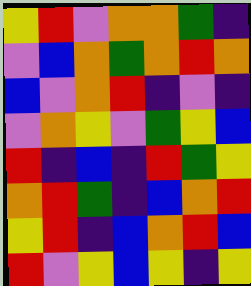[["yellow", "red", "violet", "orange", "orange", "green", "indigo"], ["violet", "blue", "orange", "green", "orange", "red", "orange"], ["blue", "violet", "orange", "red", "indigo", "violet", "indigo"], ["violet", "orange", "yellow", "violet", "green", "yellow", "blue"], ["red", "indigo", "blue", "indigo", "red", "green", "yellow"], ["orange", "red", "green", "indigo", "blue", "orange", "red"], ["yellow", "red", "indigo", "blue", "orange", "red", "blue"], ["red", "violet", "yellow", "blue", "yellow", "indigo", "yellow"]]